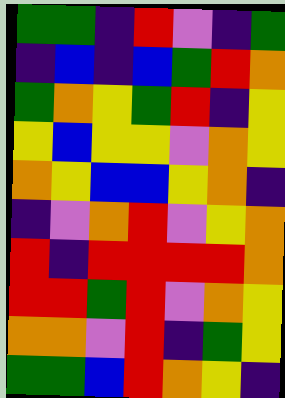[["green", "green", "indigo", "red", "violet", "indigo", "green"], ["indigo", "blue", "indigo", "blue", "green", "red", "orange"], ["green", "orange", "yellow", "green", "red", "indigo", "yellow"], ["yellow", "blue", "yellow", "yellow", "violet", "orange", "yellow"], ["orange", "yellow", "blue", "blue", "yellow", "orange", "indigo"], ["indigo", "violet", "orange", "red", "violet", "yellow", "orange"], ["red", "indigo", "red", "red", "red", "red", "orange"], ["red", "red", "green", "red", "violet", "orange", "yellow"], ["orange", "orange", "violet", "red", "indigo", "green", "yellow"], ["green", "green", "blue", "red", "orange", "yellow", "indigo"]]